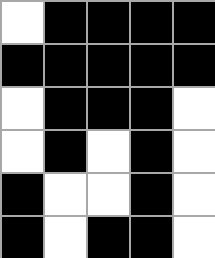[["white", "black", "black", "black", "black"], ["black", "black", "black", "black", "black"], ["white", "black", "black", "black", "white"], ["white", "black", "white", "black", "white"], ["black", "white", "white", "black", "white"], ["black", "white", "black", "black", "white"]]